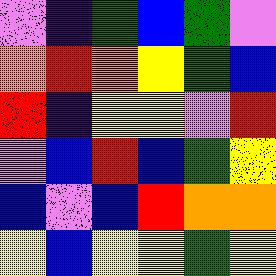[["violet", "indigo", "green", "blue", "green", "violet"], ["orange", "red", "orange", "yellow", "green", "blue"], ["red", "indigo", "yellow", "yellow", "violet", "red"], ["violet", "blue", "red", "blue", "green", "yellow"], ["blue", "violet", "blue", "red", "orange", "orange"], ["yellow", "blue", "yellow", "yellow", "green", "yellow"]]